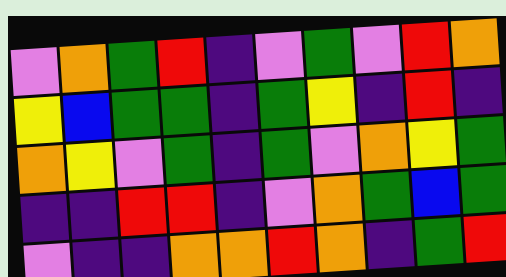[["violet", "orange", "green", "red", "indigo", "violet", "green", "violet", "red", "orange"], ["yellow", "blue", "green", "green", "indigo", "green", "yellow", "indigo", "red", "indigo"], ["orange", "yellow", "violet", "green", "indigo", "green", "violet", "orange", "yellow", "green"], ["indigo", "indigo", "red", "red", "indigo", "violet", "orange", "green", "blue", "green"], ["violet", "indigo", "indigo", "orange", "orange", "red", "orange", "indigo", "green", "red"]]